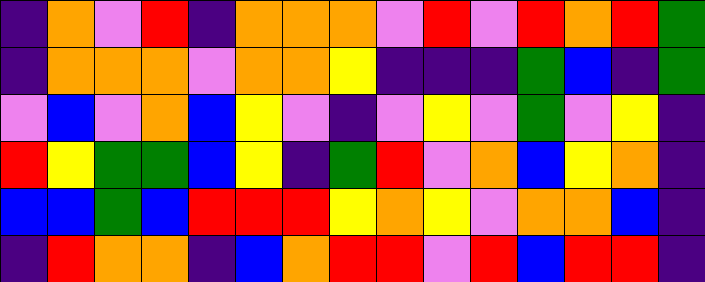[["indigo", "orange", "violet", "red", "indigo", "orange", "orange", "orange", "violet", "red", "violet", "red", "orange", "red", "green"], ["indigo", "orange", "orange", "orange", "violet", "orange", "orange", "yellow", "indigo", "indigo", "indigo", "green", "blue", "indigo", "green"], ["violet", "blue", "violet", "orange", "blue", "yellow", "violet", "indigo", "violet", "yellow", "violet", "green", "violet", "yellow", "indigo"], ["red", "yellow", "green", "green", "blue", "yellow", "indigo", "green", "red", "violet", "orange", "blue", "yellow", "orange", "indigo"], ["blue", "blue", "green", "blue", "red", "red", "red", "yellow", "orange", "yellow", "violet", "orange", "orange", "blue", "indigo"], ["indigo", "red", "orange", "orange", "indigo", "blue", "orange", "red", "red", "violet", "red", "blue", "red", "red", "indigo"]]